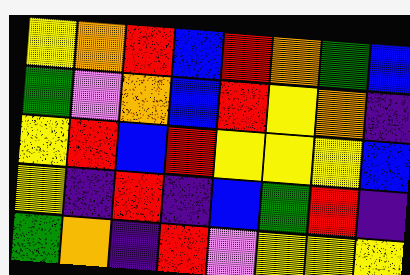[["yellow", "orange", "red", "blue", "red", "orange", "green", "blue"], ["green", "violet", "orange", "blue", "red", "yellow", "orange", "indigo"], ["yellow", "red", "blue", "red", "yellow", "yellow", "yellow", "blue"], ["yellow", "indigo", "red", "indigo", "blue", "green", "red", "indigo"], ["green", "orange", "indigo", "red", "violet", "yellow", "yellow", "yellow"]]